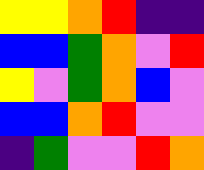[["yellow", "yellow", "orange", "red", "indigo", "indigo"], ["blue", "blue", "green", "orange", "violet", "red"], ["yellow", "violet", "green", "orange", "blue", "violet"], ["blue", "blue", "orange", "red", "violet", "violet"], ["indigo", "green", "violet", "violet", "red", "orange"]]